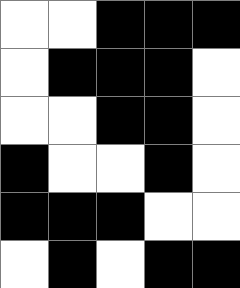[["white", "white", "black", "black", "black"], ["white", "black", "black", "black", "white"], ["white", "white", "black", "black", "white"], ["black", "white", "white", "black", "white"], ["black", "black", "black", "white", "white"], ["white", "black", "white", "black", "black"]]